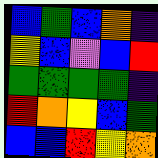[["blue", "green", "blue", "orange", "indigo"], ["yellow", "blue", "violet", "blue", "red"], ["green", "green", "green", "green", "indigo"], ["red", "orange", "yellow", "blue", "green"], ["blue", "blue", "red", "yellow", "orange"]]